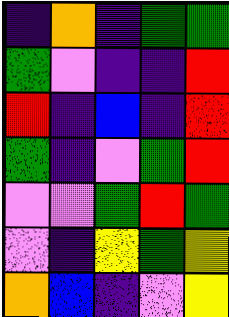[["indigo", "orange", "indigo", "green", "green"], ["green", "violet", "indigo", "indigo", "red"], ["red", "indigo", "blue", "indigo", "red"], ["green", "indigo", "violet", "green", "red"], ["violet", "violet", "green", "red", "green"], ["violet", "indigo", "yellow", "green", "yellow"], ["orange", "blue", "indigo", "violet", "yellow"]]